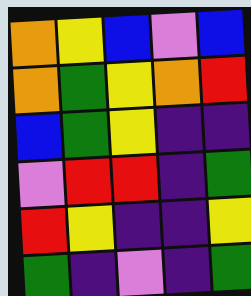[["orange", "yellow", "blue", "violet", "blue"], ["orange", "green", "yellow", "orange", "red"], ["blue", "green", "yellow", "indigo", "indigo"], ["violet", "red", "red", "indigo", "green"], ["red", "yellow", "indigo", "indigo", "yellow"], ["green", "indigo", "violet", "indigo", "green"]]